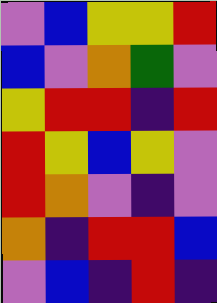[["violet", "blue", "yellow", "yellow", "red"], ["blue", "violet", "orange", "green", "violet"], ["yellow", "red", "red", "indigo", "red"], ["red", "yellow", "blue", "yellow", "violet"], ["red", "orange", "violet", "indigo", "violet"], ["orange", "indigo", "red", "red", "blue"], ["violet", "blue", "indigo", "red", "indigo"]]